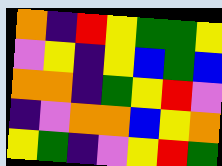[["orange", "indigo", "red", "yellow", "green", "green", "yellow"], ["violet", "yellow", "indigo", "yellow", "blue", "green", "blue"], ["orange", "orange", "indigo", "green", "yellow", "red", "violet"], ["indigo", "violet", "orange", "orange", "blue", "yellow", "orange"], ["yellow", "green", "indigo", "violet", "yellow", "red", "green"]]